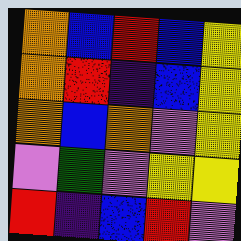[["orange", "blue", "red", "blue", "yellow"], ["orange", "red", "indigo", "blue", "yellow"], ["orange", "blue", "orange", "violet", "yellow"], ["violet", "green", "violet", "yellow", "yellow"], ["red", "indigo", "blue", "red", "violet"]]